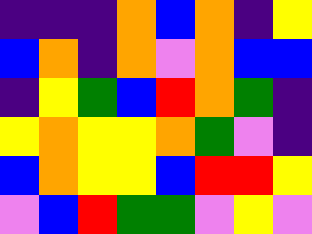[["indigo", "indigo", "indigo", "orange", "blue", "orange", "indigo", "yellow"], ["blue", "orange", "indigo", "orange", "violet", "orange", "blue", "blue"], ["indigo", "yellow", "green", "blue", "red", "orange", "green", "indigo"], ["yellow", "orange", "yellow", "yellow", "orange", "green", "violet", "indigo"], ["blue", "orange", "yellow", "yellow", "blue", "red", "red", "yellow"], ["violet", "blue", "red", "green", "green", "violet", "yellow", "violet"]]